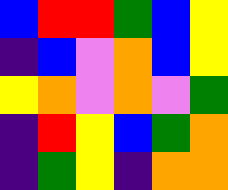[["blue", "red", "red", "green", "blue", "yellow"], ["indigo", "blue", "violet", "orange", "blue", "yellow"], ["yellow", "orange", "violet", "orange", "violet", "green"], ["indigo", "red", "yellow", "blue", "green", "orange"], ["indigo", "green", "yellow", "indigo", "orange", "orange"]]